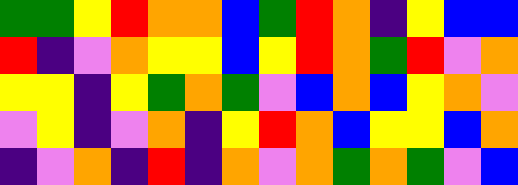[["green", "green", "yellow", "red", "orange", "orange", "blue", "green", "red", "orange", "indigo", "yellow", "blue", "blue"], ["red", "indigo", "violet", "orange", "yellow", "yellow", "blue", "yellow", "red", "orange", "green", "red", "violet", "orange"], ["yellow", "yellow", "indigo", "yellow", "green", "orange", "green", "violet", "blue", "orange", "blue", "yellow", "orange", "violet"], ["violet", "yellow", "indigo", "violet", "orange", "indigo", "yellow", "red", "orange", "blue", "yellow", "yellow", "blue", "orange"], ["indigo", "violet", "orange", "indigo", "red", "indigo", "orange", "violet", "orange", "green", "orange", "green", "violet", "blue"]]